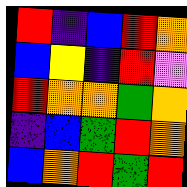[["red", "indigo", "blue", "red", "orange"], ["blue", "yellow", "indigo", "red", "violet"], ["red", "orange", "orange", "green", "orange"], ["indigo", "blue", "green", "red", "orange"], ["blue", "orange", "red", "green", "red"]]